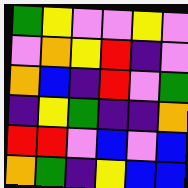[["green", "yellow", "violet", "violet", "yellow", "violet"], ["violet", "orange", "yellow", "red", "indigo", "violet"], ["orange", "blue", "indigo", "red", "violet", "green"], ["indigo", "yellow", "green", "indigo", "indigo", "orange"], ["red", "red", "violet", "blue", "violet", "blue"], ["orange", "green", "indigo", "yellow", "blue", "blue"]]